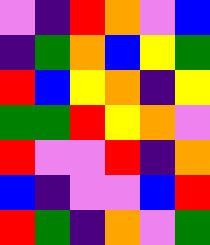[["violet", "indigo", "red", "orange", "violet", "blue"], ["indigo", "green", "orange", "blue", "yellow", "green"], ["red", "blue", "yellow", "orange", "indigo", "yellow"], ["green", "green", "red", "yellow", "orange", "violet"], ["red", "violet", "violet", "red", "indigo", "orange"], ["blue", "indigo", "violet", "violet", "blue", "red"], ["red", "green", "indigo", "orange", "violet", "green"]]